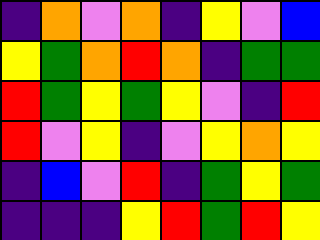[["indigo", "orange", "violet", "orange", "indigo", "yellow", "violet", "blue"], ["yellow", "green", "orange", "red", "orange", "indigo", "green", "green"], ["red", "green", "yellow", "green", "yellow", "violet", "indigo", "red"], ["red", "violet", "yellow", "indigo", "violet", "yellow", "orange", "yellow"], ["indigo", "blue", "violet", "red", "indigo", "green", "yellow", "green"], ["indigo", "indigo", "indigo", "yellow", "red", "green", "red", "yellow"]]